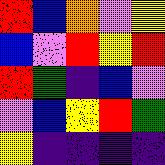[["red", "blue", "orange", "violet", "yellow"], ["blue", "violet", "red", "yellow", "red"], ["red", "green", "indigo", "blue", "violet"], ["violet", "blue", "yellow", "red", "green"], ["yellow", "indigo", "indigo", "indigo", "indigo"]]